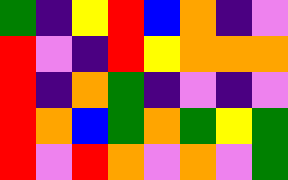[["green", "indigo", "yellow", "red", "blue", "orange", "indigo", "violet"], ["red", "violet", "indigo", "red", "yellow", "orange", "orange", "orange"], ["red", "indigo", "orange", "green", "indigo", "violet", "indigo", "violet"], ["red", "orange", "blue", "green", "orange", "green", "yellow", "green"], ["red", "violet", "red", "orange", "violet", "orange", "violet", "green"]]